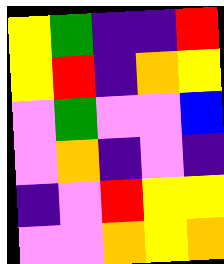[["yellow", "green", "indigo", "indigo", "red"], ["yellow", "red", "indigo", "orange", "yellow"], ["violet", "green", "violet", "violet", "blue"], ["violet", "orange", "indigo", "violet", "indigo"], ["indigo", "violet", "red", "yellow", "yellow"], ["violet", "violet", "orange", "yellow", "orange"]]